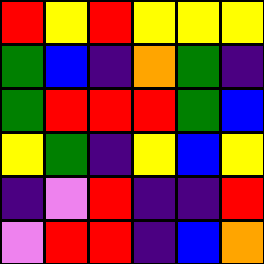[["red", "yellow", "red", "yellow", "yellow", "yellow"], ["green", "blue", "indigo", "orange", "green", "indigo"], ["green", "red", "red", "red", "green", "blue"], ["yellow", "green", "indigo", "yellow", "blue", "yellow"], ["indigo", "violet", "red", "indigo", "indigo", "red"], ["violet", "red", "red", "indigo", "blue", "orange"]]